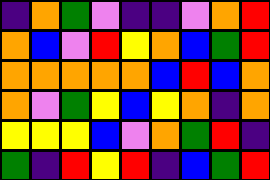[["indigo", "orange", "green", "violet", "indigo", "indigo", "violet", "orange", "red"], ["orange", "blue", "violet", "red", "yellow", "orange", "blue", "green", "red"], ["orange", "orange", "orange", "orange", "orange", "blue", "red", "blue", "orange"], ["orange", "violet", "green", "yellow", "blue", "yellow", "orange", "indigo", "orange"], ["yellow", "yellow", "yellow", "blue", "violet", "orange", "green", "red", "indigo"], ["green", "indigo", "red", "yellow", "red", "indigo", "blue", "green", "red"]]